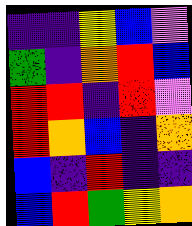[["indigo", "indigo", "yellow", "blue", "violet"], ["green", "indigo", "orange", "red", "blue"], ["red", "red", "indigo", "red", "violet"], ["red", "orange", "blue", "indigo", "orange"], ["blue", "indigo", "red", "indigo", "indigo"], ["blue", "red", "green", "yellow", "orange"]]